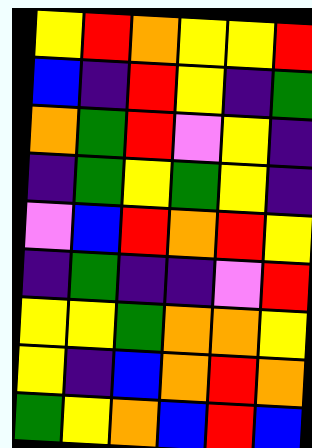[["yellow", "red", "orange", "yellow", "yellow", "red"], ["blue", "indigo", "red", "yellow", "indigo", "green"], ["orange", "green", "red", "violet", "yellow", "indigo"], ["indigo", "green", "yellow", "green", "yellow", "indigo"], ["violet", "blue", "red", "orange", "red", "yellow"], ["indigo", "green", "indigo", "indigo", "violet", "red"], ["yellow", "yellow", "green", "orange", "orange", "yellow"], ["yellow", "indigo", "blue", "orange", "red", "orange"], ["green", "yellow", "orange", "blue", "red", "blue"]]